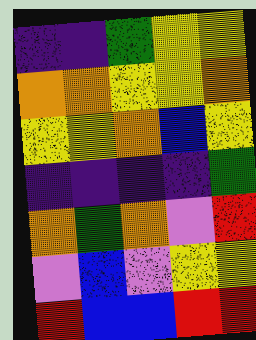[["indigo", "indigo", "green", "yellow", "yellow"], ["orange", "orange", "yellow", "yellow", "orange"], ["yellow", "yellow", "orange", "blue", "yellow"], ["indigo", "indigo", "indigo", "indigo", "green"], ["orange", "green", "orange", "violet", "red"], ["violet", "blue", "violet", "yellow", "yellow"], ["red", "blue", "blue", "red", "red"]]